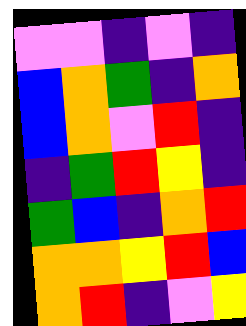[["violet", "violet", "indigo", "violet", "indigo"], ["blue", "orange", "green", "indigo", "orange"], ["blue", "orange", "violet", "red", "indigo"], ["indigo", "green", "red", "yellow", "indigo"], ["green", "blue", "indigo", "orange", "red"], ["orange", "orange", "yellow", "red", "blue"], ["orange", "red", "indigo", "violet", "yellow"]]